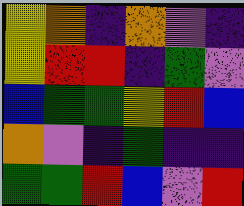[["yellow", "orange", "indigo", "orange", "violet", "indigo"], ["yellow", "red", "red", "indigo", "green", "violet"], ["blue", "green", "green", "yellow", "red", "blue"], ["orange", "violet", "indigo", "green", "indigo", "indigo"], ["green", "green", "red", "blue", "violet", "red"]]